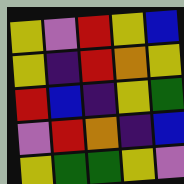[["yellow", "violet", "red", "yellow", "blue"], ["yellow", "indigo", "red", "orange", "yellow"], ["red", "blue", "indigo", "yellow", "green"], ["violet", "red", "orange", "indigo", "blue"], ["yellow", "green", "green", "yellow", "violet"]]